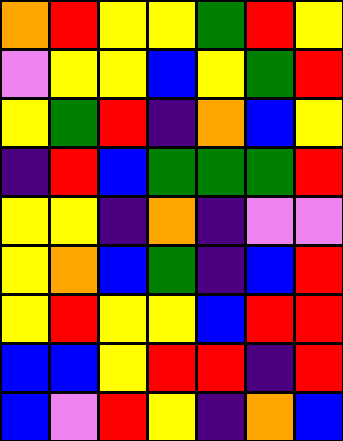[["orange", "red", "yellow", "yellow", "green", "red", "yellow"], ["violet", "yellow", "yellow", "blue", "yellow", "green", "red"], ["yellow", "green", "red", "indigo", "orange", "blue", "yellow"], ["indigo", "red", "blue", "green", "green", "green", "red"], ["yellow", "yellow", "indigo", "orange", "indigo", "violet", "violet"], ["yellow", "orange", "blue", "green", "indigo", "blue", "red"], ["yellow", "red", "yellow", "yellow", "blue", "red", "red"], ["blue", "blue", "yellow", "red", "red", "indigo", "red"], ["blue", "violet", "red", "yellow", "indigo", "orange", "blue"]]